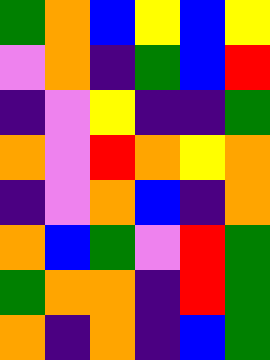[["green", "orange", "blue", "yellow", "blue", "yellow"], ["violet", "orange", "indigo", "green", "blue", "red"], ["indigo", "violet", "yellow", "indigo", "indigo", "green"], ["orange", "violet", "red", "orange", "yellow", "orange"], ["indigo", "violet", "orange", "blue", "indigo", "orange"], ["orange", "blue", "green", "violet", "red", "green"], ["green", "orange", "orange", "indigo", "red", "green"], ["orange", "indigo", "orange", "indigo", "blue", "green"]]